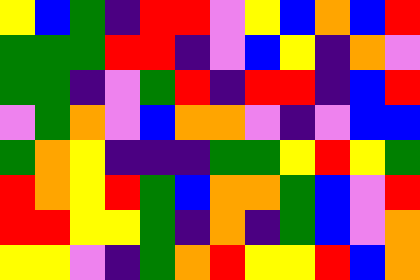[["yellow", "blue", "green", "indigo", "red", "red", "violet", "yellow", "blue", "orange", "blue", "red"], ["green", "green", "green", "red", "red", "indigo", "violet", "blue", "yellow", "indigo", "orange", "violet"], ["green", "green", "indigo", "violet", "green", "red", "indigo", "red", "red", "indigo", "blue", "red"], ["violet", "green", "orange", "violet", "blue", "orange", "orange", "violet", "indigo", "violet", "blue", "blue"], ["green", "orange", "yellow", "indigo", "indigo", "indigo", "green", "green", "yellow", "red", "yellow", "green"], ["red", "orange", "yellow", "red", "green", "blue", "orange", "orange", "green", "blue", "violet", "red"], ["red", "red", "yellow", "yellow", "green", "indigo", "orange", "indigo", "green", "blue", "violet", "orange"], ["yellow", "yellow", "violet", "indigo", "green", "orange", "red", "yellow", "yellow", "red", "blue", "orange"]]